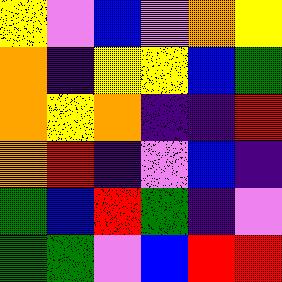[["yellow", "violet", "blue", "violet", "orange", "yellow"], ["orange", "indigo", "yellow", "yellow", "blue", "green"], ["orange", "yellow", "orange", "indigo", "indigo", "red"], ["orange", "red", "indigo", "violet", "blue", "indigo"], ["green", "blue", "red", "green", "indigo", "violet"], ["green", "green", "violet", "blue", "red", "red"]]